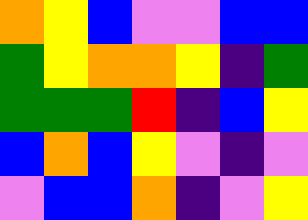[["orange", "yellow", "blue", "violet", "violet", "blue", "blue"], ["green", "yellow", "orange", "orange", "yellow", "indigo", "green"], ["green", "green", "green", "red", "indigo", "blue", "yellow"], ["blue", "orange", "blue", "yellow", "violet", "indigo", "violet"], ["violet", "blue", "blue", "orange", "indigo", "violet", "yellow"]]